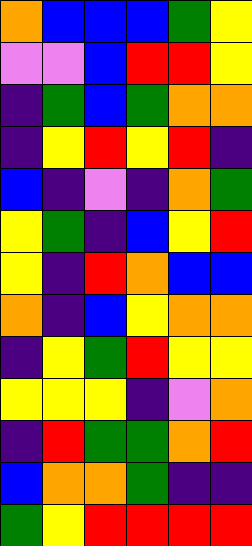[["orange", "blue", "blue", "blue", "green", "yellow"], ["violet", "violet", "blue", "red", "red", "yellow"], ["indigo", "green", "blue", "green", "orange", "orange"], ["indigo", "yellow", "red", "yellow", "red", "indigo"], ["blue", "indigo", "violet", "indigo", "orange", "green"], ["yellow", "green", "indigo", "blue", "yellow", "red"], ["yellow", "indigo", "red", "orange", "blue", "blue"], ["orange", "indigo", "blue", "yellow", "orange", "orange"], ["indigo", "yellow", "green", "red", "yellow", "yellow"], ["yellow", "yellow", "yellow", "indigo", "violet", "orange"], ["indigo", "red", "green", "green", "orange", "red"], ["blue", "orange", "orange", "green", "indigo", "indigo"], ["green", "yellow", "red", "red", "red", "red"]]